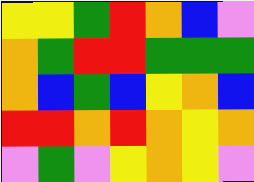[["yellow", "yellow", "green", "red", "orange", "blue", "violet"], ["orange", "green", "red", "red", "green", "green", "green"], ["orange", "blue", "green", "blue", "yellow", "orange", "blue"], ["red", "red", "orange", "red", "orange", "yellow", "orange"], ["violet", "green", "violet", "yellow", "orange", "yellow", "violet"]]